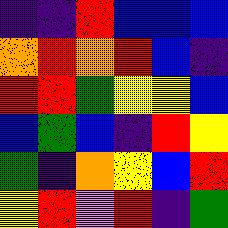[["indigo", "indigo", "red", "blue", "blue", "blue"], ["orange", "red", "orange", "red", "blue", "indigo"], ["red", "red", "green", "yellow", "yellow", "blue"], ["blue", "green", "blue", "indigo", "red", "yellow"], ["green", "indigo", "orange", "yellow", "blue", "red"], ["yellow", "red", "violet", "red", "indigo", "green"]]